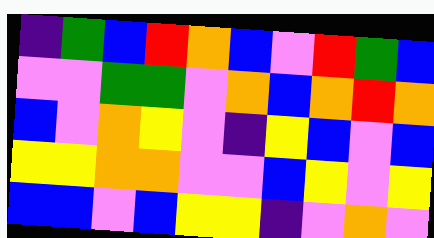[["indigo", "green", "blue", "red", "orange", "blue", "violet", "red", "green", "blue"], ["violet", "violet", "green", "green", "violet", "orange", "blue", "orange", "red", "orange"], ["blue", "violet", "orange", "yellow", "violet", "indigo", "yellow", "blue", "violet", "blue"], ["yellow", "yellow", "orange", "orange", "violet", "violet", "blue", "yellow", "violet", "yellow"], ["blue", "blue", "violet", "blue", "yellow", "yellow", "indigo", "violet", "orange", "violet"]]